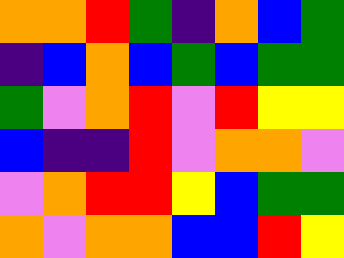[["orange", "orange", "red", "green", "indigo", "orange", "blue", "green"], ["indigo", "blue", "orange", "blue", "green", "blue", "green", "green"], ["green", "violet", "orange", "red", "violet", "red", "yellow", "yellow"], ["blue", "indigo", "indigo", "red", "violet", "orange", "orange", "violet"], ["violet", "orange", "red", "red", "yellow", "blue", "green", "green"], ["orange", "violet", "orange", "orange", "blue", "blue", "red", "yellow"]]